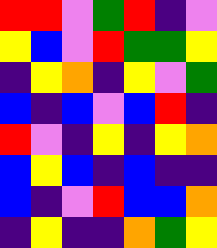[["red", "red", "violet", "green", "red", "indigo", "violet"], ["yellow", "blue", "violet", "red", "green", "green", "yellow"], ["indigo", "yellow", "orange", "indigo", "yellow", "violet", "green"], ["blue", "indigo", "blue", "violet", "blue", "red", "indigo"], ["red", "violet", "indigo", "yellow", "indigo", "yellow", "orange"], ["blue", "yellow", "blue", "indigo", "blue", "indigo", "indigo"], ["blue", "indigo", "violet", "red", "blue", "blue", "orange"], ["indigo", "yellow", "indigo", "indigo", "orange", "green", "yellow"]]